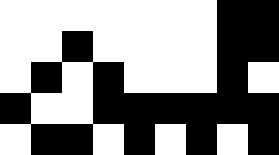[["white", "white", "white", "white", "white", "white", "white", "black", "black"], ["white", "white", "black", "white", "white", "white", "white", "black", "black"], ["white", "black", "white", "black", "white", "white", "white", "black", "white"], ["black", "white", "white", "black", "black", "black", "black", "black", "black"], ["white", "black", "black", "white", "black", "white", "black", "white", "black"]]